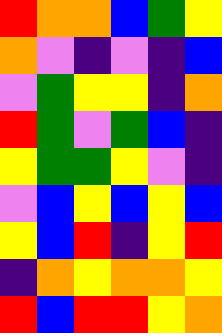[["red", "orange", "orange", "blue", "green", "yellow"], ["orange", "violet", "indigo", "violet", "indigo", "blue"], ["violet", "green", "yellow", "yellow", "indigo", "orange"], ["red", "green", "violet", "green", "blue", "indigo"], ["yellow", "green", "green", "yellow", "violet", "indigo"], ["violet", "blue", "yellow", "blue", "yellow", "blue"], ["yellow", "blue", "red", "indigo", "yellow", "red"], ["indigo", "orange", "yellow", "orange", "orange", "yellow"], ["red", "blue", "red", "red", "yellow", "orange"]]